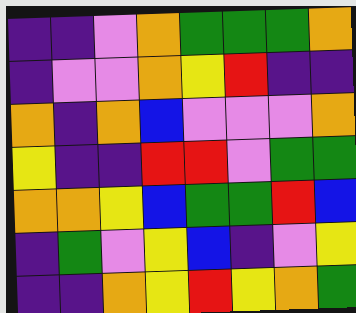[["indigo", "indigo", "violet", "orange", "green", "green", "green", "orange"], ["indigo", "violet", "violet", "orange", "yellow", "red", "indigo", "indigo"], ["orange", "indigo", "orange", "blue", "violet", "violet", "violet", "orange"], ["yellow", "indigo", "indigo", "red", "red", "violet", "green", "green"], ["orange", "orange", "yellow", "blue", "green", "green", "red", "blue"], ["indigo", "green", "violet", "yellow", "blue", "indigo", "violet", "yellow"], ["indigo", "indigo", "orange", "yellow", "red", "yellow", "orange", "green"]]